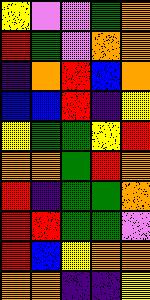[["yellow", "violet", "violet", "green", "orange"], ["red", "green", "violet", "orange", "orange"], ["indigo", "orange", "red", "blue", "orange"], ["blue", "blue", "red", "indigo", "yellow"], ["yellow", "green", "green", "yellow", "red"], ["orange", "orange", "green", "red", "orange"], ["red", "indigo", "green", "green", "orange"], ["red", "red", "green", "green", "violet"], ["red", "blue", "yellow", "orange", "orange"], ["orange", "orange", "indigo", "indigo", "yellow"]]